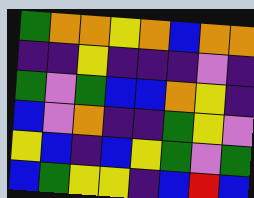[["green", "orange", "orange", "yellow", "orange", "blue", "orange", "orange"], ["indigo", "indigo", "yellow", "indigo", "indigo", "indigo", "violet", "indigo"], ["green", "violet", "green", "blue", "blue", "orange", "yellow", "indigo"], ["blue", "violet", "orange", "indigo", "indigo", "green", "yellow", "violet"], ["yellow", "blue", "indigo", "blue", "yellow", "green", "violet", "green"], ["blue", "green", "yellow", "yellow", "indigo", "blue", "red", "blue"]]